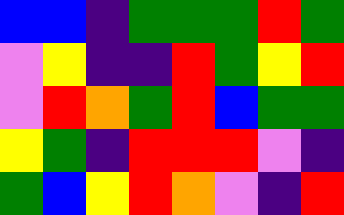[["blue", "blue", "indigo", "green", "green", "green", "red", "green"], ["violet", "yellow", "indigo", "indigo", "red", "green", "yellow", "red"], ["violet", "red", "orange", "green", "red", "blue", "green", "green"], ["yellow", "green", "indigo", "red", "red", "red", "violet", "indigo"], ["green", "blue", "yellow", "red", "orange", "violet", "indigo", "red"]]